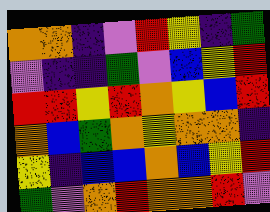[["orange", "orange", "indigo", "violet", "red", "yellow", "indigo", "green"], ["violet", "indigo", "indigo", "green", "violet", "blue", "yellow", "red"], ["red", "red", "yellow", "red", "orange", "yellow", "blue", "red"], ["orange", "blue", "green", "orange", "yellow", "orange", "orange", "indigo"], ["yellow", "indigo", "blue", "blue", "orange", "blue", "yellow", "red"], ["green", "violet", "orange", "red", "orange", "orange", "red", "violet"]]